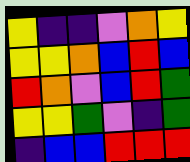[["yellow", "indigo", "indigo", "violet", "orange", "yellow"], ["yellow", "yellow", "orange", "blue", "red", "blue"], ["red", "orange", "violet", "blue", "red", "green"], ["yellow", "yellow", "green", "violet", "indigo", "green"], ["indigo", "blue", "blue", "red", "red", "red"]]